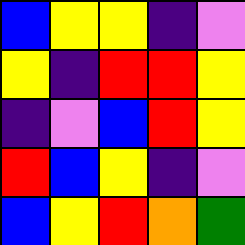[["blue", "yellow", "yellow", "indigo", "violet"], ["yellow", "indigo", "red", "red", "yellow"], ["indigo", "violet", "blue", "red", "yellow"], ["red", "blue", "yellow", "indigo", "violet"], ["blue", "yellow", "red", "orange", "green"]]